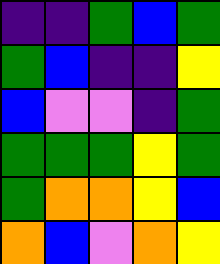[["indigo", "indigo", "green", "blue", "green"], ["green", "blue", "indigo", "indigo", "yellow"], ["blue", "violet", "violet", "indigo", "green"], ["green", "green", "green", "yellow", "green"], ["green", "orange", "orange", "yellow", "blue"], ["orange", "blue", "violet", "orange", "yellow"]]